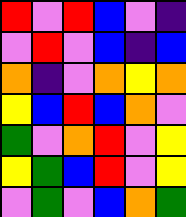[["red", "violet", "red", "blue", "violet", "indigo"], ["violet", "red", "violet", "blue", "indigo", "blue"], ["orange", "indigo", "violet", "orange", "yellow", "orange"], ["yellow", "blue", "red", "blue", "orange", "violet"], ["green", "violet", "orange", "red", "violet", "yellow"], ["yellow", "green", "blue", "red", "violet", "yellow"], ["violet", "green", "violet", "blue", "orange", "green"]]